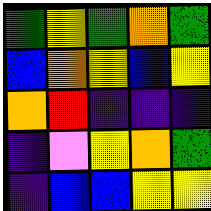[["green", "yellow", "green", "orange", "green"], ["blue", "orange", "yellow", "blue", "yellow"], ["orange", "red", "indigo", "indigo", "indigo"], ["indigo", "violet", "yellow", "orange", "green"], ["indigo", "blue", "blue", "yellow", "yellow"]]